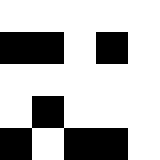[["white", "white", "white", "white", "white"], ["black", "black", "white", "black", "white"], ["white", "white", "white", "white", "white"], ["white", "black", "white", "white", "white"], ["black", "white", "black", "black", "white"]]